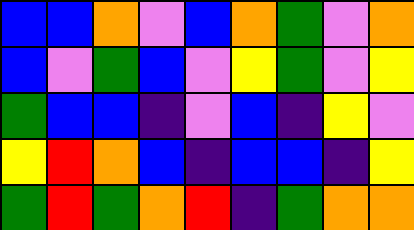[["blue", "blue", "orange", "violet", "blue", "orange", "green", "violet", "orange"], ["blue", "violet", "green", "blue", "violet", "yellow", "green", "violet", "yellow"], ["green", "blue", "blue", "indigo", "violet", "blue", "indigo", "yellow", "violet"], ["yellow", "red", "orange", "blue", "indigo", "blue", "blue", "indigo", "yellow"], ["green", "red", "green", "orange", "red", "indigo", "green", "orange", "orange"]]